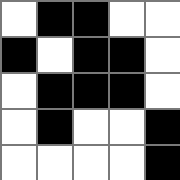[["white", "black", "black", "white", "white"], ["black", "white", "black", "black", "white"], ["white", "black", "black", "black", "white"], ["white", "black", "white", "white", "black"], ["white", "white", "white", "white", "black"]]